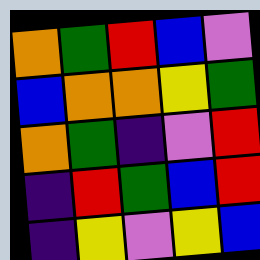[["orange", "green", "red", "blue", "violet"], ["blue", "orange", "orange", "yellow", "green"], ["orange", "green", "indigo", "violet", "red"], ["indigo", "red", "green", "blue", "red"], ["indigo", "yellow", "violet", "yellow", "blue"]]